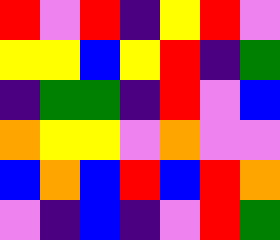[["red", "violet", "red", "indigo", "yellow", "red", "violet"], ["yellow", "yellow", "blue", "yellow", "red", "indigo", "green"], ["indigo", "green", "green", "indigo", "red", "violet", "blue"], ["orange", "yellow", "yellow", "violet", "orange", "violet", "violet"], ["blue", "orange", "blue", "red", "blue", "red", "orange"], ["violet", "indigo", "blue", "indigo", "violet", "red", "green"]]